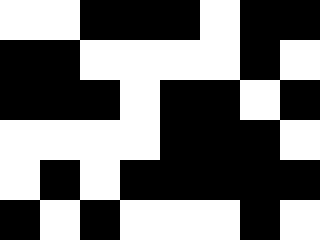[["white", "white", "black", "black", "black", "white", "black", "black"], ["black", "black", "white", "white", "white", "white", "black", "white"], ["black", "black", "black", "white", "black", "black", "white", "black"], ["white", "white", "white", "white", "black", "black", "black", "white"], ["white", "black", "white", "black", "black", "black", "black", "black"], ["black", "white", "black", "white", "white", "white", "black", "white"]]